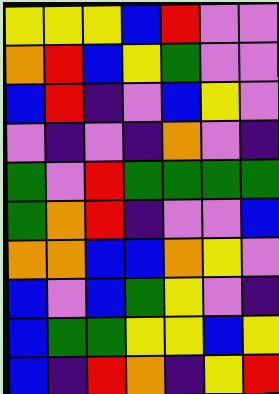[["yellow", "yellow", "yellow", "blue", "red", "violet", "violet"], ["orange", "red", "blue", "yellow", "green", "violet", "violet"], ["blue", "red", "indigo", "violet", "blue", "yellow", "violet"], ["violet", "indigo", "violet", "indigo", "orange", "violet", "indigo"], ["green", "violet", "red", "green", "green", "green", "green"], ["green", "orange", "red", "indigo", "violet", "violet", "blue"], ["orange", "orange", "blue", "blue", "orange", "yellow", "violet"], ["blue", "violet", "blue", "green", "yellow", "violet", "indigo"], ["blue", "green", "green", "yellow", "yellow", "blue", "yellow"], ["blue", "indigo", "red", "orange", "indigo", "yellow", "red"]]